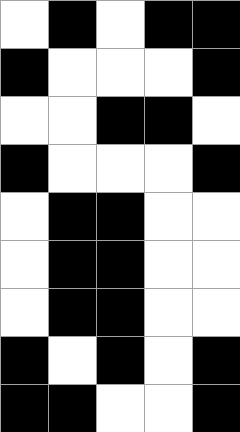[["white", "black", "white", "black", "black"], ["black", "white", "white", "white", "black"], ["white", "white", "black", "black", "white"], ["black", "white", "white", "white", "black"], ["white", "black", "black", "white", "white"], ["white", "black", "black", "white", "white"], ["white", "black", "black", "white", "white"], ["black", "white", "black", "white", "black"], ["black", "black", "white", "white", "black"]]